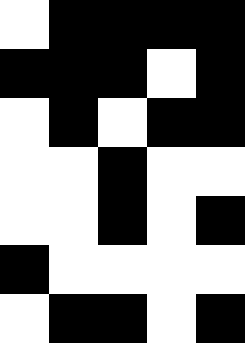[["white", "black", "black", "black", "black"], ["black", "black", "black", "white", "black"], ["white", "black", "white", "black", "black"], ["white", "white", "black", "white", "white"], ["white", "white", "black", "white", "black"], ["black", "white", "white", "white", "white"], ["white", "black", "black", "white", "black"]]